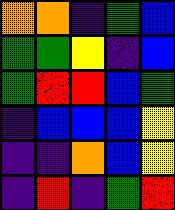[["orange", "orange", "indigo", "green", "blue"], ["green", "green", "yellow", "indigo", "blue"], ["green", "red", "red", "blue", "green"], ["indigo", "blue", "blue", "blue", "yellow"], ["indigo", "indigo", "orange", "blue", "yellow"], ["indigo", "red", "indigo", "green", "red"]]